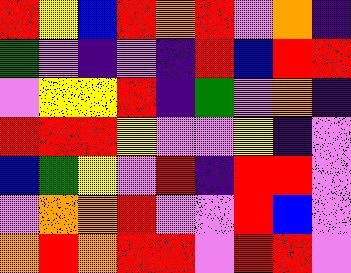[["red", "yellow", "blue", "red", "orange", "red", "violet", "orange", "indigo"], ["green", "violet", "indigo", "violet", "indigo", "red", "blue", "red", "red"], ["violet", "yellow", "yellow", "red", "indigo", "green", "violet", "orange", "indigo"], ["red", "red", "red", "yellow", "violet", "violet", "yellow", "indigo", "violet"], ["blue", "green", "yellow", "violet", "red", "indigo", "red", "red", "violet"], ["violet", "orange", "orange", "red", "violet", "violet", "red", "blue", "violet"], ["orange", "red", "orange", "red", "red", "violet", "red", "red", "violet"]]